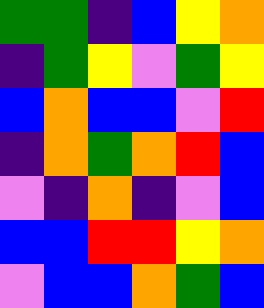[["green", "green", "indigo", "blue", "yellow", "orange"], ["indigo", "green", "yellow", "violet", "green", "yellow"], ["blue", "orange", "blue", "blue", "violet", "red"], ["indigo", "orange", "green", "orange", "red", "blue"], ["violet", "indigo", "orange", "indigo", "violet", "blue"], ["blue", "blue", "red", "red", "yellow", "orange"], ["violet", "blue", "blue", "orange", "green", "blue"]]